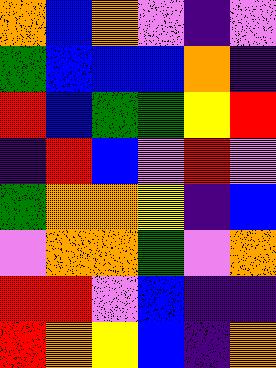[["orange", "blue", "orange", "violet", "indigo", "violet"], ["green", "blue", "blue", "blue", "orange", "indigo"], ["red", "blue", "green", "green", "yellow", "red"], ["indigo", "red", "blue", "violet", "red", "violet"], ["green", "orange", "orange", "yellow", "indigo", "blue"], ["violet", "orange", "orange", "green", "violet", "orange"], ["red", "red", "violet", "blue", "indigo", "indigo"], ["red", "orange", "yellow", "blue", "indigo", "orange"]]